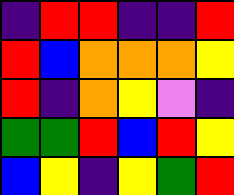[["indigo", "red", "red", "indigo", "indigo", "red"], ["red", "blue", "orange", "orange", "orange", "yellow"], ["red", "indigo", "orange", "yellow", "violet", "indigo"], ["green", "green", "red", "blue", "red", "yellow"], ["blue", "yellow", "indigo", "yellow", "green", "red"]]